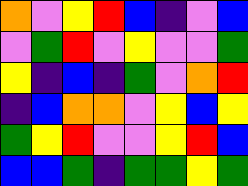[["orange", "violet", "yellow", "red", "blue", "indigo", "violet", "blue"], ["violet", "green", "red", "violet", "yellow", "violet", "violet", "green"], ["yellow", "indigo", "blue", "indigo", "green", "violet", "orange", "red"], ["indigo", "blue", "orange", "orange", "violet", "yellow", "blue", "yellow"], ["green", "yellow", "red", "violet", "violet", "yellow", "red", "blue"], ["blue", "blue", "green", "indigo", "green", "green", "yellow", "green"]]